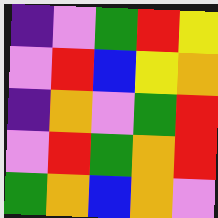[["indigo", "violet", "green", "red", "yellow"], ["violet", "red", "blue", "yellow", "orange"], ["indigo", "orange", "violet", "green", "red"], ["violet", "red", "green", "orange", "red"], ["green", "orange", "blue", "orange", "violet"]]